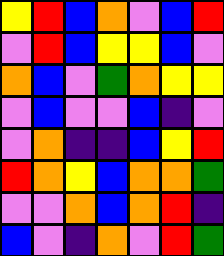[["yellow", "red", "blue", "orange", "violet", "blue", "red"], ["violet", "red", "blue", "yellow", "yellow", "blue", "violet"], ["orange", "blue", "violet", "green", "orange", "yellow", "yellow"], ["violet", "blue", "violet", "violet", "blue", "indigo", "violet"], ["violet", "orange", "indigo", "indigo", "blue", "yellow", "red"], ["red", "orange", "yellow", "blue", "orange", "orange", "green"], ["violet", "violet", "orange", "blue", "orange", "red", "indigo"], ["blue", "violet", "indigo", "orange", "violet", "red", "green"]]